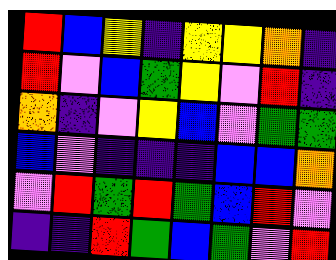[["red", "blue", "yellow", "indigo", "yellow", "yellow", "orange", "indigo"], ["red", "violet", "blue", "green", "yellow", "violet", "red", "indigo"], ["orange", "indigo", "violet", "yellow", "blue", "violet", "green", "green"], ["blue", "violet", "indigo", "indigo", "indigo", "blue", "blue", "orange"], ["violet", "red", "green", "red", "green", "blue", "red", "violet"], ["indigo", "indigo", "red", "green", "blue", "green", "violet", "red"]]